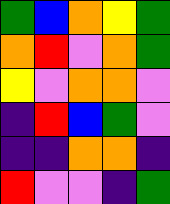[["green", "blue", "orange", "yellow", "green"], ["orange", "red", "violet", "orange", "green"], ["yellow", "violet", "orange", "orange", "violet"], ["indigo", "red", "blue", "green", "violet"], ["indigo", "indigo", "orange", "orange", "indigo"], ["red", "violet", "violet", "indigo", "green"]]